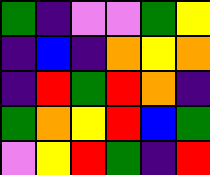[["green", "indigo", "violet", "violet", "green", "yellow"], ["indigo", "blue", "indigo", "orange", "yellow", "orange"], ["indigo", "red", "green", "red", "orange", "indigo"], ["green", "orange", "yellow", "red", "blue", "green"], ["violet", "yellow", "red", "green", "indigo", "red"]]